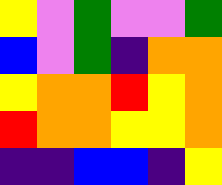[["yellow", "violet", "green", "violet", "violet", "green"], ["blue", "violet", "green", "indigo", "orange", "orange"], ["yellow", "orange", "orange", "red", "yellow", "orange"], ["red", "orange", "orange", "yellow", "yellow", "orange"], ["indigo", "indigo", "blue", "blue", "indigo", "yellow"]]